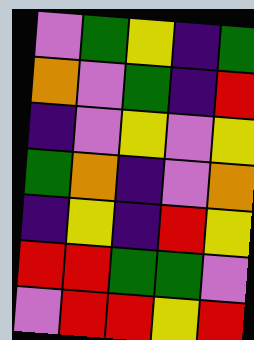[["violet", "green", "yellow", "indigo", "green"], ["orange", "violet", "green", "indigo", "red"], ["indigo", "violet", "yellow", "violet", "yellow"], ["green", "orange", "indigo", "violet", "orange"], ["indigo", "yellow", "indigo", "red", "yellow"], ["red", "red", "green", "green", "violet"], ["violet", "red", "red", "yellow", "red"]]